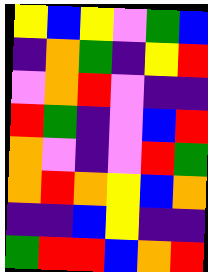[["yellow", "blue", "yellow", "violet", "green", "blue"], ["indigo", "orange", "green", "indigo", "yellow", "red"], ["violet", "orange", "red", "violet", "indigo", "indigo"], ["red", "green", "indigo", "violet", "blue", "red"], ["orange", "violet", "indigo", "violet", "red", "green"], ["orange", "red", "orange", "yellow", "blue", "orange"], ["indigo", "indigo", "blue", "yellow", "indigo", "indigo"], ["green", "red", "red", "blue", "orange", "red"]]